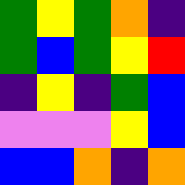[["green", "yellow", "green", "orange", "indigo"], ["green", "blue", "green", "yellow", "red"], ["indigo", "yellow", "indigo", "green", "blue"], ["violet", "violet", "violet", "yellow", "blue"], ["blue", "blue", "orange", "indigo", "orange"]]